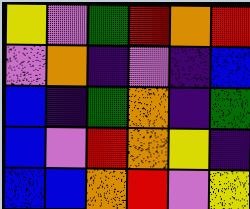[["yellow", "violet", "green", "red", "orange", "red"], ["violet", "orange", "indigo", "violet", "indigo", "blue"], ["blue", "indigo", "green", "orange", "indigo", "green"], ["blue", "violet", "red", "orange", "yellow", "indigo"], ["blue", "blue", "orange", "red", "violet", "yellow"]]